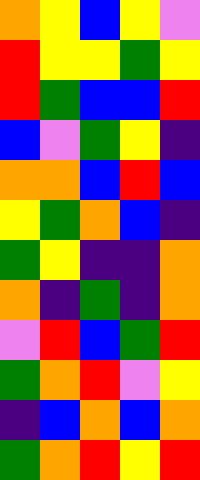[["orange", "yellow", "blue", "yellow", "violet"], ["red", "yellow", "yellow", "green", "yellow"], ["red", "green", "blue", "blue", "red"], ["blue", "violet", "green", "yellow", "indigo"], ["orange", "orange", "blue", "red", "blue"], ["yellow", "green", "orange", "blue", "indigo"], ["green", "yellow", "indigo", "indigo", "orange"], ["orange", "indigo", "green", "indigo", "orange"], ["violet", "red", "blue", "green", "red"], ["green", "orange", "red", "violet", "yellow"], ["indigo", "blue", "orange", "blue", "orange"], ["green", "orange", "red", "yellow", "red"]]